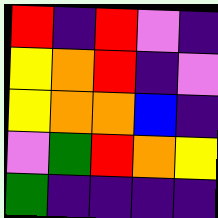[["red", "indigo", "red", "violet", "indigo"], ["yellow", "orange", "red", "indigo", "violet"], ["yellow", "orange", "orange", "blue", "indigo"], ["violet", "green", "red", "orange", "yellow"], ["green", "indigo", "indigo", "indigo", "indigo"]]